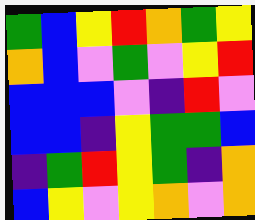[["green", "blue", "yellow", "red", "orange", "green", "yellow"], ["orange", "blue", "violet", "green", "violet", "yellow", "red"], ["blue", "blue", "blue", "violet", "indigo", "red", "violet"], ["blue", "blue", "indigo", "yellow", "green", "green", "blue"], ["indigo", "green", "red", "yellow", "green", "indigo", "orange"], ["blue", "yellow", "violet", "yellow", "orange", "violet", "orange"]]